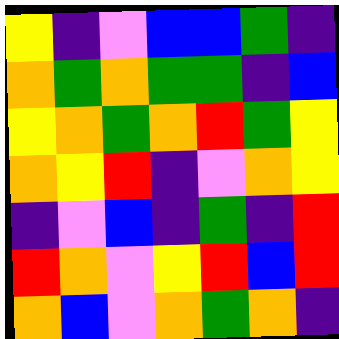[["yellow", "indigo", "violet", "blue", "blue", "green", "indigo"], ["orange", "green", "orange", "green", "green", "indigo", "blue"], ["yellow", "orange", "green", "orange", "red", "green", "yellow"], ["orange", "yellow", "red", "indigo", "violet", "orange", "yellow"], ["indigo", "violet", "blue", "indigo", "green", "indigo", "red"], ["red", "orange", "violet", "yellow", "red", "blue", "red"], ["orange", "blue", "violet", "orange", "green", "orange", "indigo"]]